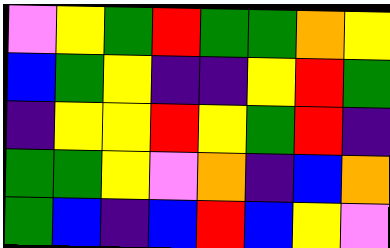[["violet", "yellow", "green", "red", "green", "green", "orange", "yellow"], ["blue", "green", "yellow", "indigo", "indigo", "yellow", "red", "green"], ["indigo", "yellow", "yellow", "red", "yellow", "green", "red", "indigo"], ["green", "green", "yellow", "violet", "orange", "indigo", "blue", "orange"], ["green", "blue", "indigo", "blue", "red", "blue", "yellow", "violet"]]